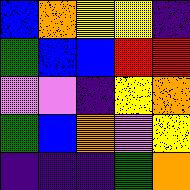[["blue", "orange", "yellow", "yellow", "indigo"], ["green", "blue", "blue", "red", "red"], ["violet", "violet", "indigo", "yellow", "orange"], ["green", "blue", "orange", "violet", "yellow"], ["indigo", "indigo", "indigo", "green", "orange"]]